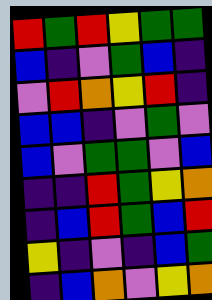[["red", "green", "red", "yellow", "green", "green"], ["blue", "indigo", "violet", "green", "blue", "indigo"], ["violet", "red", "orange", "yellow", "red", "indigo"], ["blue", "blue", "indigo", "violet", "green", "violet"], ["blue", "violet", "green", "green", "violet", "blue"], ["indigo", "indigo", "red", "green", "yellow", "orange"], ["indigo", "blue", "red", "green", "blue", "red"], ["yellow", "indigo", "violet", "indigo", "blue", "green"], ["indigo", "blue", "orange", "violet", "yellow", "orange"]]